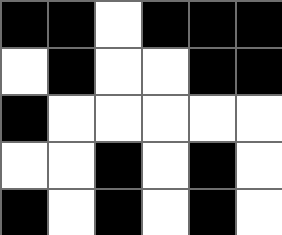[["black", "black", "white", "black", "black", "black"], ["white", "black", "white", "white", "black", "black"], ["black", "white", "white", "white", "white", "white"], ["white", "white", "black", "white", "black", "white"], ["black", "white", "black", "white", "black", "white"]]